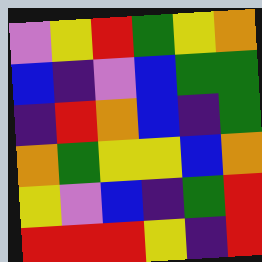[["violet", "yellow", "red", "green", "yellow", "orange"], ["blue", "indigo", "violet", "blue", "green", "green"], ["indigo", "red", "orange", "blue", "indigo", "green"], ["orange", "green", "yellow", "yellow", "blue", "orange"], ["yellow", "violet", "blue", "indigo", "green", "red"], ["red", "red", "red", "yellow", "indigo", "red"]]